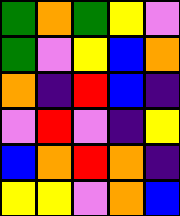[["green", "orange", "green", "yellow", "violet"], ["green", "violet", "yellow", "blue", "orange"], ["orange", "indigo", "red", "blue", "indigo"], ["violet", "red", "violet", "indigo", "yellow"], ["blue", "orange", "red", "orange", "indigo"], ["yellow", "yellow", "violet", "orange", "blue"]]